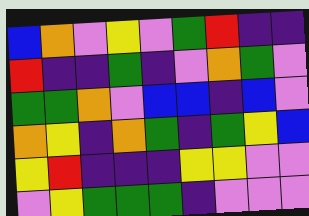[["blue", "orange", "violet", "yellow", "violet", "green", "red", "indigo", "indigo"], ["red", "indigo", "indigo", "green", "indigo", "violet", "orange", "green", "violet"], ["green", "green", "orange", "violet", "blue", "blue", "indigo", "blue", "violet"], ["orange", "yellow", "indigo", "orange", "green", "indigo", "green", "yellow", "blue"], ["yellow", "red", "indigo", "indigo", "indigo", "yellow", "yellow", "violet", "violet"], ["violet", "yellow", "green", "green", "green", "indigo", "violet", "violet", "violet"]]